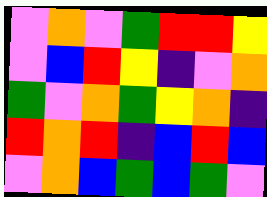[["violet", "orange", "violet", "green", "red", "red", "yellow"], ["violet", "blue", "red", "yellow", "indigo", "violet", "orange"], ["green", "violet", "orange", "green", "yellow", "orange", "indigo"], ["red", "orange", "red", "indigo", "blue", "red", "blue"], ["violet", "orange", "blue", "green", "blue", "green", "violet"]]